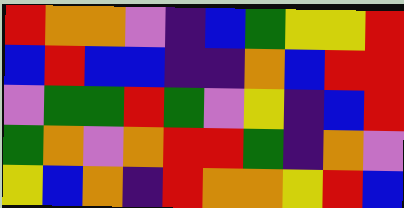[["red", "orange", "orange", "violet", "indigo", "blue", "green", "yellow", "yellow", "red"], ["blue", "red", "blue", "blue", "indigo", "indigo", "orange", "blue", "red", "red"], ["violet", "green", "green", "red", "green", "violet", "yellow", "indigo", "blue", "red"], ["green", "orange", "violet", "orange", "red", "red", "green", "indigo", "orange", "violet"], ["yellow", "blue", "orange", "indigo", "red", "orange", "orange", "yellow", "red", "blue"]]